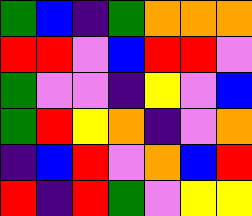[["green", "blue", "indigo", "green", "orange", "orange", "orange"], ["red", "red", "violet", "blue", "red", "red", "violet"], ["green", "violet", "violet", "indigo", "yellow", "violet", "blue"], ["green", "red", "yellow", "orange", "indigo", "violet", "orange"], ["indigo", "blue", "red", "violet", "orange", "blue", "red"], ["red", "indigo", "red", "green", "violet", "yellow", "yellow"]]